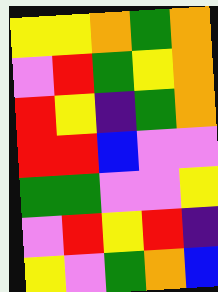[["yellow", "yellow", "orange", "green", "orange"], ["violet", "red", "green", "yellow", "orange"], ["red", "yellow", "indigo", "green", "orange"], ["red", "red", "blue", "violet", "violet"], ["green", "green", "violet", "violet", "yellow"], ["violet", "red", "yellow", "red", "indigo"], ["yellow", "violet", "green", "orange", "blue"]]